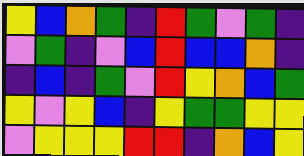[["yellow", "blue", "orange", "green", "indigo", "red", "green", "violet", "green", "indigo"], ["violet", "green", "indigo", "violet", "blue", "red", "blue", "blue", "orange", "indigo"], ["indigo", "blue", "indigo", "green", "violet", "red", "yellow", "orange", "blue", "green"], ["yellow", "violet", "yellow", "blue", "indigo", "yellow", "green", "green", "yellow", "yellow"], ["violet", "yellow", "yellow", "yellow", "red", "red", "indigo", "orange", "blue", "yellow"]]